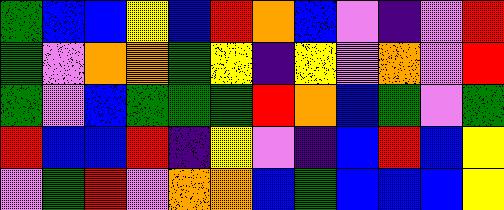[["green", "blue", "blue", "yellow", "blue", "red", "orange", "blue", "violet", "indigo", "violet", "red"], ["green", "violet", "orange", "orange", "green", "yellow", "indigo", "yellow", "violet", "orange", "violet", "red"], ["green", "violet", "blue", "green", "green", "green", "red", "orange", "blue", "green", "violet", "green"], ["red", "blue", "blue", "red", "indigo", "yellow", "violet", "indigo", "blue", "red", "blue", "yellow"], ["violet", "green", "red", "violet", "orange", "orange", "blue", "green", "blue", "blue", "blue", "yellow"]]